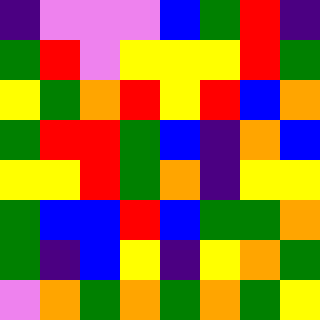[["indigo", "violet", "violet", "violet", "blue", "green", "red", "indigo"], ["green", "red", "violet", "yellow", "yellow", "yellow", "red", "green"], ["yellow", "green", "orange", "red", "yellow", "red", "blue", "orange"], ["green", "red", "red", "green", "blue", "indigo", "orange", "blue"], ["yellow", "yellow", "red", "green", "orange", "indigo", "yellow", "yellow"], ["green", "blue", "blue", "red", "blue", "green", "green", "orange"], ["green", "indigo", "blue", "yellow", "indigo", "yellow", "orange", "green"], ["violet", "orange", "green", "orange", "green", "orange", "green", "yellow"]]